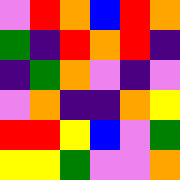[["violet", "red", "orange", "blue", "red", "orange"], ["green", "indigo", "red", "orange", "red", "indigo"], ["indigo", "green", "orange", "violet", "indigo", "violet"], ["violet", "orange", "indigo", "indigo", "orange", "yellow"], ["red", "red", "yellow", "blue", "violet", "green"], ["yellow", "yellow", "green", "violet", "violet", "orange"]]